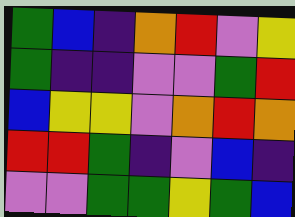[["green", "blue", "indigo", "orange", "red", "violet", "yellow"], ["green", "indigo", "indigo", "violet", "violet", "green", "red"], ["blue", "yellow", "yellow", "violet", "orange", "red", "orange"], ["red", "red", "green", "indigo", "violet", "blue", "indigo"], ["violet", "violet", "green", "green", "yellow", "green", "blue"]]